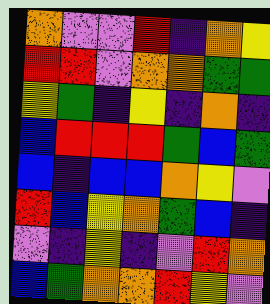[["orange", "violet", "violet", "red", "indigo", "orange", "yellow"], ["red", "red", "violet", "orange", "orange", "green", "green"], ["yellow", "green", "indigo", "yellow", "indigo", "orange", "indigo"], ["blue", "red", "red", "red", "green", "blue", "green"], ["blue", "indigo", "blue", "blue", "orange", "yellow", "violet"], ["red", "blue", "yellow", "orange", "green", "blue", "indigo"], ["violet", "indigo", "yellow", "indigo", "violet", "red", "orange"], ["blue", "green", "orange", "orange", "red", "yellow", "violet"]]